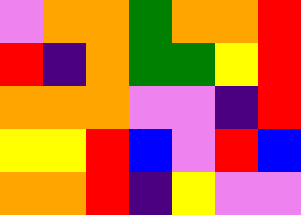[["violet", "orange", "orange", "green", "orange", "orange", "red"], ["red", "indigo", "orange", "green", "green", "yellow", "red"], ["orange", "orange", "orange", "violet", "violet", "indigo", "red"], ["yellow", "yellow", "red", "blue", "violet", "red", "blue"], ["orange", "orange", "red", "indigo", "yellow", "violet", "violet"]]